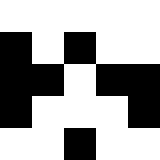[["white", "white", "white", "white", "white"], ["black", "white", "black", "white", "white"], ["black", "black", "white", "black", "black"], ["black", "white", "white", "white", "black"], ["white", "white", "black", "white", "white"]]